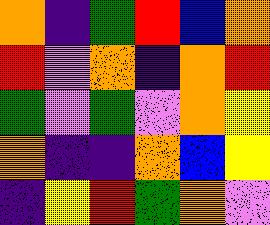[["orange", "indigo", "green", "red", "blue", "orange"], ["red", "violet", "orange", "indigo", "orange", "red"], ["green", "violet", "green", "violet", "orange", "yellow"], ["orange", "indigo", "indigo", "orange", "blue", "yellow"], ["indigo", "yellow", "red", "green", "orange", "violet"]]